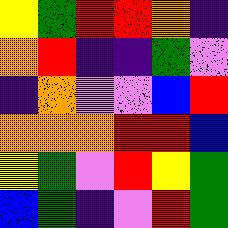[["yellow", "green", "red", "red", "orange", "indigo"], ["orange", "red", "indigo", "indigo", "green", "violet"], ["indigo", "orange", "violet", "violet", "blue", "red"], ["orange", "orange", "orange", "red", "red", "blue"], ["yellow", "green", "violet", "red", "yellow", "green"], ["blue", "green", "indigo", "violet", "red", "green"]]